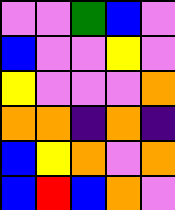[["violet", "violet", "green", "blue", "violet"], ["blue", "violet", "violet", "yellow", "violet"], ["yellow", "violet", "violet", "violet", "orange"], ["orange", "orange", "indigo", "orange", "indigo"], ["blue", "yellow", "orange", "violet", "orange"], ["blue", "red", "blue", "orange", "violet"]]